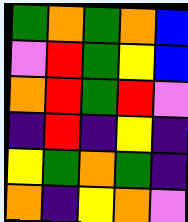[["green", "orange", "green", "orange", "blue"], ["violet", "red", "green", "yellow", "blue"], ["orange", "red", "green", "red", "violet"], ["indigo", "red", "indigo", "yellow", "indigo"], ["yellow", "green", "orange", "green", "indigo"], ["orange", "indigo", "yellow", "orange", "violet"]]